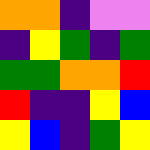[["orange", "orange", "indigo", "violet", "violet"], ["indigo", "yellow", "green", "indigo", "green"], ["green", "green", "orange", "orange", "red"], ["red", "indigo", "indigo", "yellow", "blue"], ["yellow", "blue", "indigo", "green", "yellow"]]